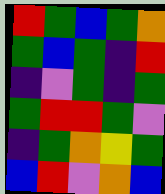[["red", "green", "blue", "green", "orange"], ["green", "blue", "green", "indigo", "red"], ["indigo", "violet", "green", "indigo", "green"], ["green", "red", "red", "green", "violet"], ["indigo", "green", "orange", "yellow", "green"], ["blue", "red", "violet", "orange", "blue"]]